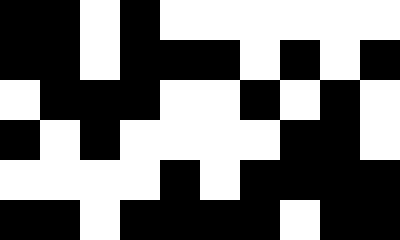[["black", "black", "white", "black", "white", "white", "white", "white", "white", "white"], ["black", "black", "white", "black", "black", "black", "white", "black", "white", "black"], ["white", "black", "black", "black", "white", "white", "black", "white", "black", "white"], ["black", "white", "black", "white", "white", "white", "white", "black", "black", "white"], ["white", "white", "white", "white", "black", "white", "black", "black", "black", "black"], ["black", "black", "white", "black", "black", "black", "black", "white", "black", "black"]]